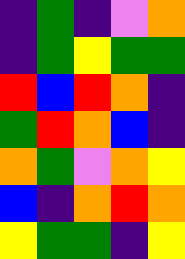[["indigo", "green", "indigo", "violet", "orange"], ["indigo", "green", "yellow", "green", "green"], ["red", "blue", "red", "orange", "indigo"], ["green", "red", "orange", "blue", "indigo"], ["orange", "green", "violet", "orange", "yellow"], ["blue", "indigo", "orange", "red", "orange"], ["yellow", "green", "green", "indigo", "yellow"]]